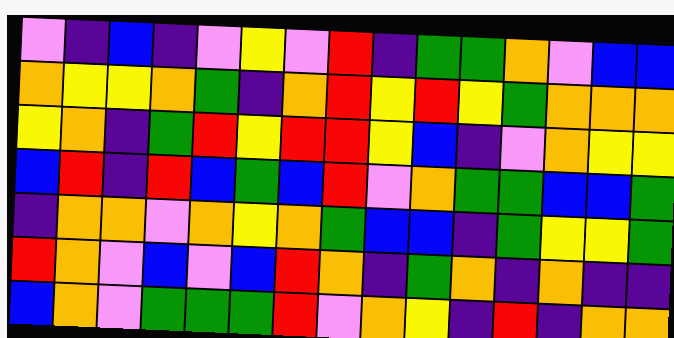[["violet", "indigo", "blue", "indigo", "violet", "yellow", "violet", "red", "indigo", "green", "green", "orange", "violet", "blue", "blue"], ["orange", "yellow", "yellow", "orange", "green", "indigo", "orange", "red", "yellow", "red", "yellow", "green", "orange", "orange", "orange"], ["yellow", "orange", "indigo", "green", "red", "yellow", "red", "red", "yellow", "blue", "indigo", "violet", "orange", "yellow", "yellow"], ["blue", "red", "indigo", "red", "blue", "green", "blue", "red", "violet", "orange", "green", "green", "blue", "blue", "green"], ["indigo", "orange", "orange", "violet", "orange", "yellow", "orange", "green", "blue", "blue", "indigo", "green", "yellow", "yellow", "green"], ["red", "orange", "violet", "blue", "violet", "blue", "red", "orange", "indigo", "green", "orange", "indigo", "orange", "indigo", "indigo"], ["blue", "orange", "violet", "green", "green", "green", "red", "violet", "orange", "yellow", "indigo", "red", "indigo", "orange", "orange"]]